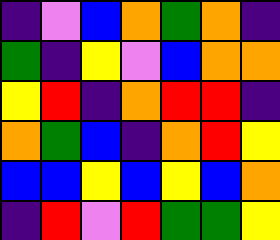[["indigo", "violet", "blue", "orange", "green", "orange", "indigo"], ["green", "indigo", "yellow", "violet", "blue", "orange", "orange"], ["yellow", "red", "indigo", "orange", "red", "red", "indigo"], ["orange", "green", "blue", "indigo", "orange", "red", "yellow"], ["blue", "blue", "yellow", "blue", "yellow", "blue", "orange"], ["indigo", "red", "violet", "red", "green", "green", "yellow"]]